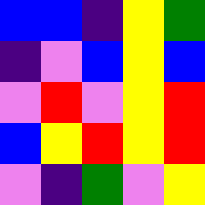[["blue", "blue", "indigo", "yellow", "green"], ["indigo", "violet", "blue", "yellow", "blue"], ["violet", "red", "violet", "yellow", "red"], ["blue", "yellow", "red", "yellow", "red"], ["violet", "indigo", "green", "violet", "yellow"]]